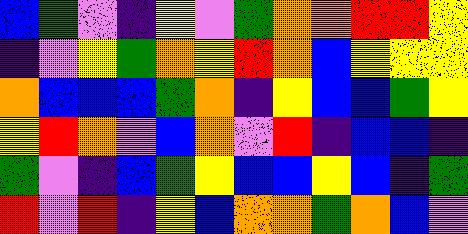[["blue", "green", "violet", "indigo", "yellow", "violet", "green", "orange", "orange", "red", "red", "yellow"], ["indigo", "violet", "yellow", "green", "orange", "yellow", "red", "orange", "blue", "yellow", "yellow", "yellow"], ["orange", "blue", "blue", "blue", "green", "orange", "indigo", "yellow", "blue", "blue", "green", "yellow"], ["yellow", "red", "orange", "violet", "blue", "orange", "violet", "red", "indigo", "blue", "blue", "indigo"], ["green", "violet", "indigo", "blue", "green", "yellow", "blue", "blue", "yellow", "blue", "indigo", "green"], ["red", "violet", "red", "indigo", "yellow", "blue", "orange", "orange", "green", "orange", "blue", "violet"]]